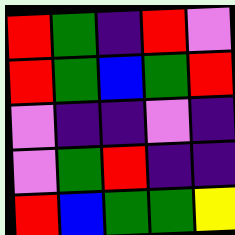[["red", "green", "indigo", "red", "violet"], ["red", "green", "blue", "green", "red"], ["violet", "indigo", "indigo", "violet", "indigo"], ["violet", "green", "red", "indigo", "indigo"], ["red", "blue", "green", "green", "yellow"]]